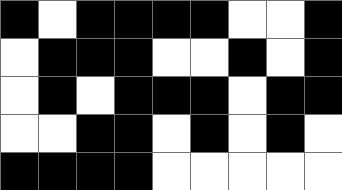[["black", "white", "black", "black", "black", "black", "white", "white", "black"], ["white", "black", "black", "black", "white", "white", "black", "white", "black"], ["white", "black", "white", "black", "black", "black", "white", "black", "black"], ["white", "white", "black", "black", "white", "black", "white", "black", "white"], ["black", "black", "black", "black", "white", "white", "white", "white", "white"]]